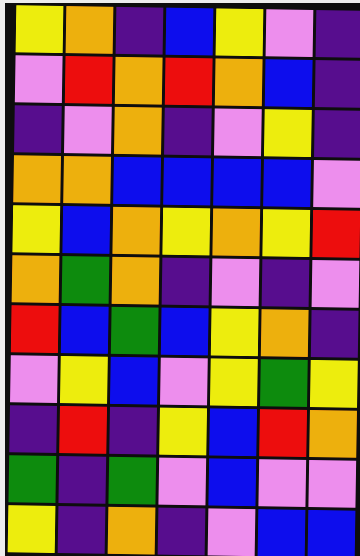[["yellow", "orange", "indigo", "blue", "yellow", "violet", "indigo"], ["violet", "red", "orange", "red", "orange", "blue", "indigo"], ["indigo", "violet", "orange", "indigo", "violet", "yellow", "indigo"], ["orange", "orange", "blue", "blue", "blue", "blue", "violet"], ["yellow", "blue", "orange", "yellow", "orange", "yellow", "red"], ["orange", "green", "orange", "indigo", "violet", "indigo", "violet"], ["red", "blue", "green", "blue", "yellow", "orange", "indigo"], ["violet", "yellow", "blue", "violet", "yellow", "green", "yellow"], ["indigo", "red", "indigo", "yellow", "blue", "red", "orange"], ["green", "indigo", "green", "violet", "blue", "violet", "violet"], ["yellow", "indigo", "orange", "indigo", "violet", "blue", "blue"]]